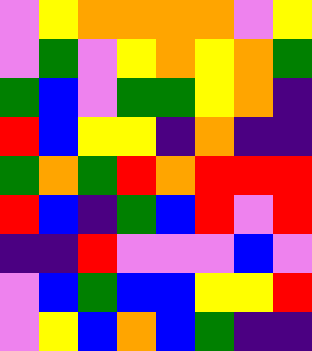[["violet", "yellow", "orange", "orange", "orange", "orange", "violet", "yellow"], ["violet", "green", "violet", "yellow", "orange", "yellow", "orange", "green"], ["green", "blue", "violet", "green", "green", "yellow", "orange", "indigo"], ["red", "blue", "yellow", "yellow", "indigo", "orange", "indigo", "indigo"], ["green", "orange", "green", "red", "orange", "red", "red", "red"], ["red", "blue", "indigo", "green", "blue", "red", "violet", "red"], ["indigo", "indigo", "red", "violet", "violet", "violet", "blue", "violet"], ["violet", "blue", "green", "blue", "blue", "yellow", "yellow", "red"], ["violet", "yellow", "blue", "orange", "blue", "green", "indigo", "indigo"]]